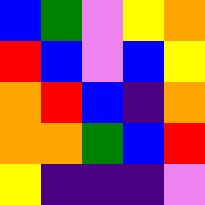[["blue", "green", "violet", "yellow", "orange"], ["red", "blue", "violet", "blue", "yellow"], ["orange", "red", "blue", "indigo", "orange"], ["orange", "orange", "green", "blue", "red"], ["yellow", "indigo", "indigo", "indigo", "violet"]]